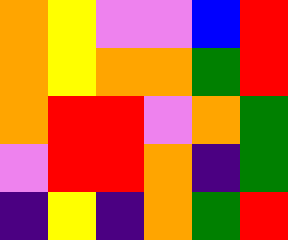[["orange", "yellow", "violet", "violet", "blue", "red"], ["orange", "yellow", "orange", "orange", "green", "red"], ["orange", "red", "red", "violet", "orange", "green"], ["violet", "red", "red", "orange", "indigo", "green"], ["indigo", "yellow", "indigo", "orange", "green", "red"]]